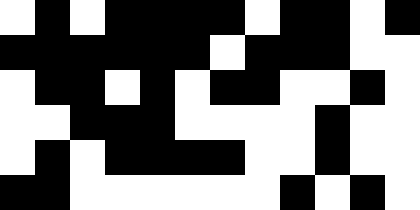[["white", "black", "white", "black", "black", "black", "black", "white", "black", "black", "white", "black"], ["black", "black", "black", "black", "black", "black", "white", "black", "black", "black", "white", "white"], ["white", "black", "black", "white", "black", "white", "black", "black", "white", "white", "black", "white"], ["white", "white", "black", "black", "black", "white", "white", "white", "white", "black", "white", "white"], ["white", "black", "white", "black", "black", "black", "black", "white", "white", "black", "white", "white"], ["black", "black", "white", "white", "white", "white", "white", "white", "black", "white", "black", "white"]]